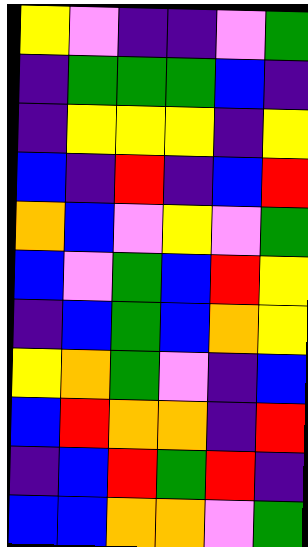[["yellow", "violet", "indigo", "indigo", "violet", "green"], ["indigo", "green", "green", "green", "blue", "indigo"], ["indigo", "yellow", "yellow", "yellow", "indigo", "yellow"], ["blue", "indigo", "red", "indigo", "blue", "red"], ["orange", "blue", "violet", "yellow", "violet", "green"], ["blue", "violet", "green", "blue", "red", "yellow"], ["indigo", "blue", "green", "blue", "orange", "yellow"], ["yellow", "orange", "green", "violet", "indigo", "blue"], ["blue", "red", "orange", "orange", "indigo", "red"], ["indigo", "blue", "red", "green", "red", "indigo"], ["blue", "blue", "orange", "orange", "violet", "green"]]